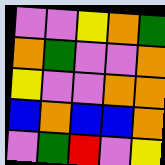[["violet", "violet", "yellow", "orange", "green"], ["orange", "green", "violet", "violet", "orange"], ["yellow", "violet", "violet", "orange", "orange"], ["blue", "orange", "blue", "blue", "orange"], ["violet", "green", "red", "violet", "yellow"]]